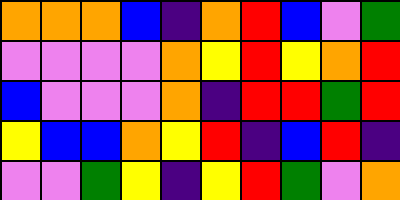[["orange", "orange", "orange", "blue", "indigo", "orange", "red", "blue", "violet", "green"], ["violet", "violet", "violet", "violet", "orange", "yellow", "red", "yellow", "orange", "red"], ["blue", "violet", "violet", "violet", "orange", "indigo", "red", "red", "green", "red"], ["yellow", "blue", "blue", "orange", "yellow", "red", "indigo", "blue", "red", "indigo"], ["violet", "violet", "green", "yellow", "indigo", "yellow", "red", "green", "violet", "orange"]]